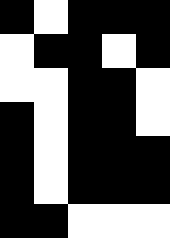[["black", "white", "black", "black", "black"], ["white", "black", "black", "white", "black"], ["white", "white", "black", "black", "white"], ["black", "white", "black", "black", "white"], ["black", "white", "black", "black", "black"], ["black", "white", "black", "black", "black"], ["black", "black", "white", "white", "white"]]